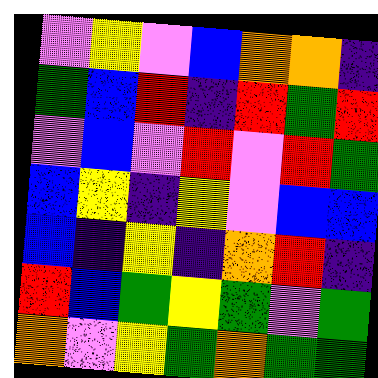[["violet", "yellow", "violet", "blue", "orange", "orange", "indigo"], ["green", "blue", "red", "indigo", "red", "green", "red"], ["violet", "blue", "violet", "red", "violet", "red", "green"], ["blue", "yellow", "indigo", "yellow", "violet", "blue", "blue"], ["blue", "indigo", "yellow", "indigo", "orange", "red", "indigo"], ["red", "blue", "green", "yellow", "green", "violet", "green"], ["orange", "violet", "yellow", "green", "orange", "green", "green"]]